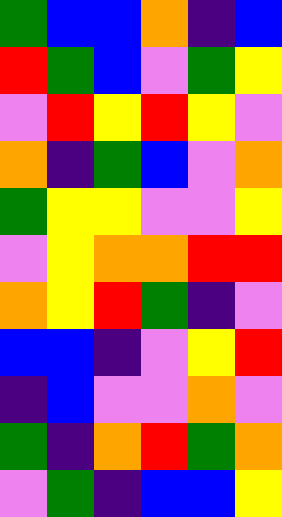[["green", "blue", "blue", "orange", "indigo", "blue"], ["red", "green", "blue", "violet", "green", "yellow"], ["violet", "red", "yellow", "red", "yellow", "violet"], ["orange", "indigo", "green", "blue", "violet", "orange"], ["green", "yellow", "yellow", "violet", "violet", "yellow"], ["violet", "yellow", "orange", "orange", "red", "red"], ["orange", "yellow", "red", "green", "indigo", "violet"], ["blue", "blue", "indigo", "violet", "yellow", "red"], ["indigo", "blue", "violet", "violet", "orange", "violet"], ["green", "indigo", "orange", "red", "green", "orange"], ["violet", "green", "indigo", "blue", "blue", "yellow"]]